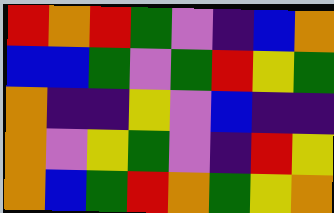[["red", "orange", "red", "green", "violet", "indigo", "blue", "orange"], ["blue", "blue", "green", "violet", "green", "red", "yellow", "green"], ["orange", "indigo", "indigo", "yellow", "violet", "blue", "indigo", "indigo"], ["orange", "violet", "yellow", "green", "violet", "indigo", "red", "yellow"], ["orange", "blue", "green", "red", "orange", "green", "yellow", "orange"]]